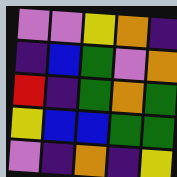[["violet", "violet", "yellow", "orange", "indigo"], ["indigo", "blue", "green", "violet", "orange"], ["red", "indigo", "green", "orange", "green"], ["yellow", "blue", "blue", "green", "green"], ["violet", "indigo", "orange", "indigo", "yellow"]]